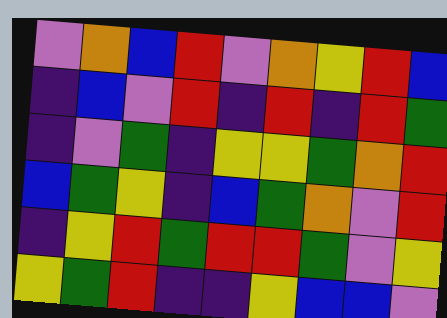[["violet", "orange", "blue", "red", "violet", "orange", "yellow", "red", "blue"], ["indigo", "blue", "violet", "red", "indigo", "red", "indigo", "red", "green"], ["indigo", "violet", "green", "indigo", "yellow", "yellow", "green", "orange", "red"], ["blue", "green", "yellow", "indigo", "blue", "green", "orange", "violet", "red"], ["indigo", "yellow", "red", "green", "red", "red", "green", "violet", "yellow"], ["yellow", "green", "red", "indigo", "indigo", "yellow", "blue", "blue", "violet"]]